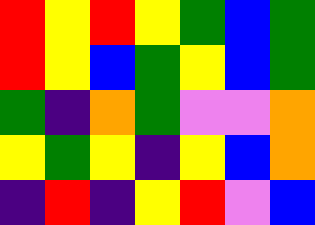[["red", "yellow", "red", "yellow", "green", "blue", "green"], ["red", "yellow", "blue", "green", "yellow", "blue", "green"], ["green", "indigo", "orange", "green", "violet", "violet", "orange"], ["yellow", "green", "yellow", "indigo", "yellow", "blue", "orange"], ["indigo", "red", "indigo", "yellow", "red", "violet", "blue"]]